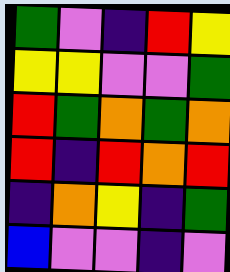[["green", "violet", "indigo", "red", "yellow"], ["yellow", "yellow", "violet", "violet", "green"], ["red", "green", "orange", "green", "orange"], ["red", "indigo", "red", "orange", "red"], ["indigo", "orange", "yellow", "indigo", "green"], ["blue", "violet", "violet", "indigo", "violet"]]